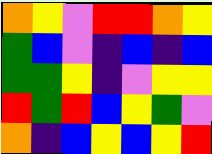[["orange", "yellow", "violet", "red", "red", "orange", "yellow"], ["green", "blue", "violet", "indigo", "blue", "indigo", "blue"], ["green", "green", "yellow", "indigo", "violet", "yellow", "yellow"], ["red", "green", "red", "blue", "yellow", "green", "violet"], ["orange", "indigo", "blue", "yellow", "blue", "yellow", "red"]]